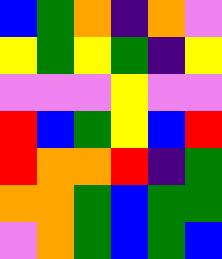[["blue", "green", "orange", "indigo", "orange", "violet"], ["yellow", "green", "yellow", "green", "indigo", "yellow"], ["violet", "violet", "violet", "yellow", "violet", "violet"], ["red", "blue", "green", "yellow", "blue", "red"], ["red", "orange", "orange", "red", "indigo", "green"], ["orange", "orange", "green", "blue", "green", "green"], ["violet", "orange", "green", "blue", "green", "blue"]]